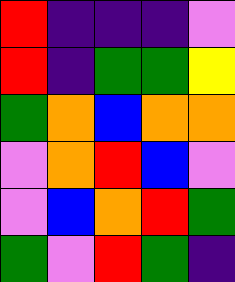[["red", "indigo", "indigo", "indigo", "violet"], ["red", "indigo", "green", "green", "yellow"], ["green", "orange", "blue", "orange", "orange"], ["violet", "orange", "red", "blue", "violet"], ["violet", "blue", "orange", "red", "green"], ["green", "violet", "red", "green", "indigo"]]